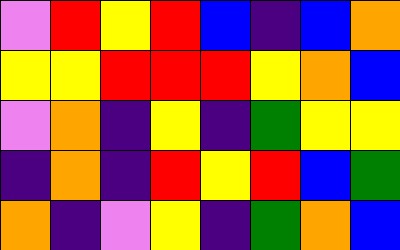[["violet", "red", "yellow", "red", "blue", "indigo", "blue", "orange"], ["yellow", "yellow", "red", "red", "red", "yellow", "orange", "blue"], ["violet", "orange", "indigo", "yellow", "indigo", "green", "yellow", "yellow"], ["indigo", "orange", "indigo", "red", "yellow", "red", "blue", "green"], ["orange", "indigo", "violet", "yellow", "indigo", "green", "orange", "blue"]]